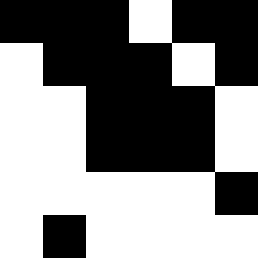[["black", "black", "black", "white", "black", "black"], ["white", "black", "black", "black", "white", "black"], ["white", "white", "black", "black", "black", "white"], ["white", "white", "black", "black", "black", "white"], ["white", "white", "white", "white", "white", "black"], ["white", "black", "white", "white", "white", "white"]]